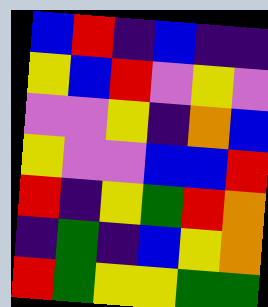[["blue", "red", "indigo", "blue", "indigo", "indigo"], ["yellow", "blue", "red", "violet", "yellow", "violet"], ["violet", "violet", "yellow", "indigo", "orange", "blue"], ["yellow", "violet", "violet", "blue", "blue", "red"], ["red", "indigo", "yellow", "green", "red", "orange"], ["indigo", "green", "indigo", "blue", "yellow", "orange"], ["red", "green", "yellow", "yellow", "green", "green"]]